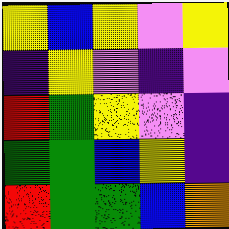[["yellow", "blue", "yellow", "violet", "yellow"], ["indigo", "yellow", "violet", "indigo", "violet"], ["red", "green", "yellow", "violet", "indigo"], ["green", "green", "blue", "yellow", "indigo"], ["red", "green", "green", "blue", "orange"]]